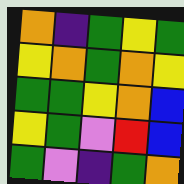[["orange", "indigo", "green", "yellow", "green"], ["yellow", "orange", "green", "orange", "yellow"], ["green", "green", "yellow", "orange", "blue"], ["yellow", "green", "violet", "red", "blue"], ["green", "violet", "indigo", "green", "orange"]]